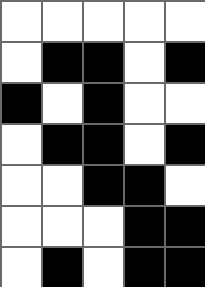[["white", "white", "white", "white", "white"], ["white", "black", "black", "white", "black"], ["black", "white", "black", "white", "white"], ["white", "black", "black", "white", "black"], ["white", "white", "black", "black", "white"], ["white", "white", "white", "black", "black"], ["white", "black", "white", "black", "black"]]